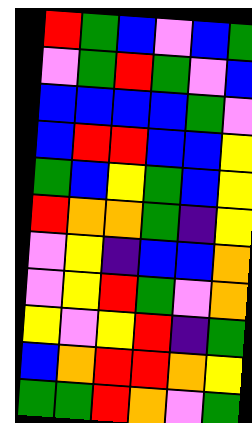[["red", "green", "blue", "violet", "blue", "green"], ["violet", "green", "red", "green", "violet", "blue"], ["blue", "blue", "blue", "blue", "green", "violet"], ["blue", "red", "red", "blue", "blue", "yellow"], ["green", "blue", "yellow", "green", "blue", "yellow"], ["red", "orange", "orange", "green", "indigo", "yellow"], ["violet", "yellow", "indigo", "blue", "blue", "orange"], ["violet", "yellow", "red", "green", "violet", "orange"], ["yellow", "violet", "yellow", "red", "indigo", "green"], ["blue", "orange", "red", "red", "orange", "yellow"], ["green", "green", "red", "orange", "violet", "green"]]